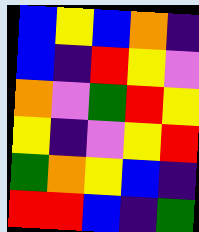[["blue", "yellow", "blue", "orange", "indigo"], ["blue", "indigo", "red", "yellow", "violet"], ["orange", "violet", "green", "red", "yellow"], ["yellow", "indigo", "violet", "yellow", "red"], ["green", "orange", "yellow", "blue", "indigo"], ["red", "red", "blue", "indigo", "green"]]